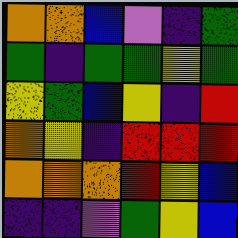[["orange", "orange", "blue", "violet", "indigo", "green"], ["green", "indigo", "green", "green", "yellow", "green"], ["yellow", "green", "blue", "yellow", "indigo", "red"], ["orange", "yellow", "indigo", "red", "red", "red"], ["orange", "orange", "orange", "red", "yellow", "blue"], ["indigo", "indigo", "violet", "green", "yellow", "blue"]]